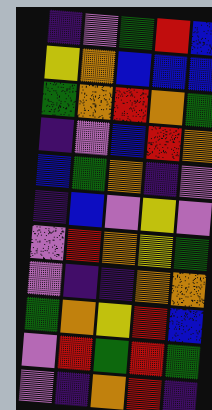[["indigo", "violet", "green", "red", "blue"], ["yellow", "orange", "blue", "blue", "blue"], ["green", "orange", "red", "orange", "green"], ["indigo", "violet", "blue", "red", "orange"], ["blue", "green", "orange", "indigo", "violet"], ["indigo", "blue", "violet", "yellow", "violet"], ["violet", "red", "orange", "yellow", "green"], ["violet", "indigo", "indigo", "orange", "orange"], ["green", "orange", "yellow", "red", "blue"], ["violet", "red", "green", "red", "green"], ["violet", "indigo", "orange", "red", "indigo"]]